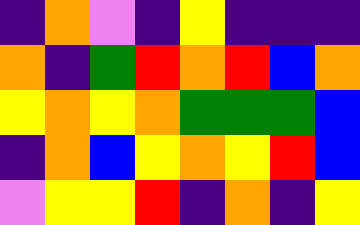[["indigo", "orange", "violet", "indigo", "yellow", "indigo", "indigo", "indigo"], ["orange", "indigo", "green", "red", "orange", "red", "blue", "orange"], ["yellow", "orange", "yellow", "orange", "green", "green", "green", "blue"], ["indigo", "orange", "blue", "yellow", "orange", "yellow", "red", "blue"], ["violet", "yellow", "yellow", "red", "indigo", "orange", "indigo", "yellow"]]